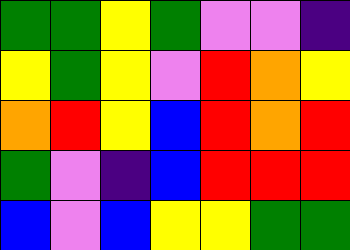[["green", "green", "yellow", "green", "violet", "violet", "indigo"], ["yellow", "green", "yellow", "violet", "red", "orange", "yellow"], ["orange", "red", "yellow", "blue", "red", "orange", "red"], ["green", "violet", "indigo", "blue", "red", "red", "red"], ["blue", "violet", "blue", "yellow", "yellow", "green", "green"]]